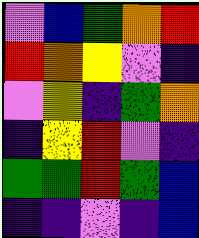[["violet", "blue", "green", "orange", "red"], ["red", "orange", "yellow", "violet", "indigo"], ["violet", "yellow", "indigo", "green", "orange"], ["indigo", "yellow", "red", "violet", "indigo"], ["green", "green", "red", "green", "blue"], ["indigo", "indigo", "violet", "indigo", "blue"]]